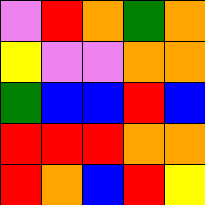[["violet", "red", "orange", "green", "orange"], ["yellow", "violet", "violet", "orange", "orange"], ["green", "blue", "blue", "red", "blue"], ["red", "red", "red", "orange", "orange"], ["red", "orange", "blue", "red", "yellow"]]